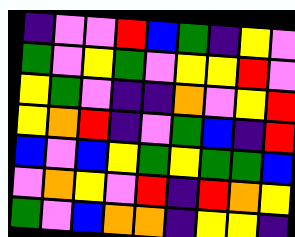[["indigo", "violet", "violet", "red", "blue", "green", "indigo", "yellow", "violet"], ["green", "violet", "yellow", "green", "violet", "yellow", "yellow", "red", "violet"], ["yellow", "green", "violet", "indigo", "indigo", "orange", "violet", "yellow", "red"], ["yellow", "orange", "red", "indigo", "violet", "green", "blue", "indigo", "red"], ["blue", "violet", "blue", "yellow", "green", "yellow", "green", "green", "blue"], ["violet", "orange", "yellow", "violet", "red", "indigo", "red", "orange", "yellow"], ["green", "violet", "blue", "orange", "orange", "indigo", "yellow", "yellow", "indigo"]]